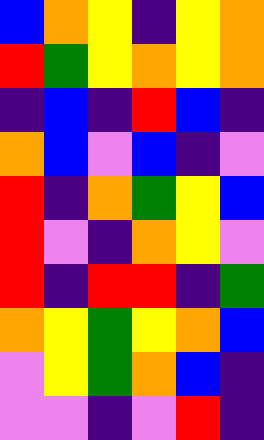[["blue", "orange", "yellow", "indigo", "yellow", "orange"], ["red", "green", "yellow", "orange", "yellow", "orange"], ["indigo", "blue", "indigo", "red", "blue", "indigo"], ["orange", "blue", "violet", "blue", "indigo", "violet"], ["red", "indigo", "orange", "green", "yellow", "blue"], ["red", "violet", "indigo", "orange", "yellow", "violet"], ["red", "indigo", "red", "red", "indigo", "green"], ["orange", "yellow", "green", "yellow", "orange", "blue"], ["violet", "yellow", "green", "orange", "blue", "indigo"], ["violet", "violet", "indigo", "violet", "red", "indigo"]]